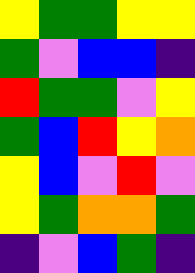[["yellow", "green", "green", "yellow", "yellow"], ["green", "violet", "blue", "blue", "indigo"], ["red", "green", "green", "violet", "yellow"], ["green", "blue", "red", "yellow", "orange"], ["yellow", "blue", "violet", "red", "violet"], ["yellow", "green", "orange", "orange", "green"], ["indigo", "violet", "blue", "green", "indigo"]]